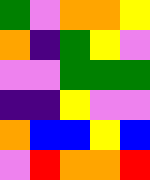[["green", "violet", "orange", "orange", "yellow"], ["orange", "indigo", "green", "yellow", "violet"], ["violet", "violet", "green", "green", "green"], ["indigo", "indigo", "yellow", "violet", "violet"], ["orange", "blue", "blue", "yellow", "blue"], ["violet", "red", "orange", "orange", "red"]]